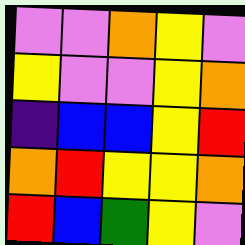[["violet", "violet", "orange", "yellow", "violet"], ["yellow", "violet", "violet", "yellow", "orange"], ["indigo", "blue", "blue", "yellow", "red"], ["orange", "red", "yellow", "yellow", "orange"], ["red", "blue", "green", "yellow", "violet"]]